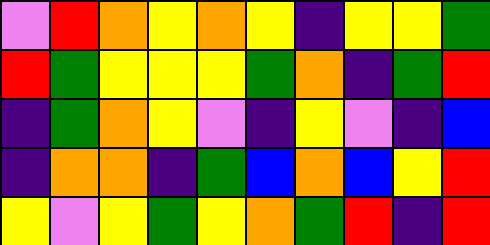[["violet", "red", "orange", "yellow", "orange", "yellow", "indigo", "yellow", "yellow", "green"], ["red", "green", "yellow", "yellow", "yellow", "green", "orange", "indigo", "green", "red"], ["indigo", "green", "orange", "yellow", "violet", "indigo", "yellow", "violet", "indigo", "blue"], ["indigo", "orange", "orange", "indigo", "green", "blue", "orange", "blue", "yellow", "red"], ["yellow", "violet", "yellow", "green", "yellow", "orange", "green", "red", "indigo", "red"]]